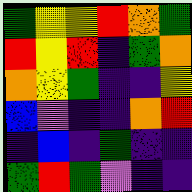[["green", "yellow", "yellow", "red", "orange", "green"], ["red", "yellow", "red", "indigo", "green", "orange"], ["orange", "yellow", "green", "indigo", "indigo", "yellow"], ["blue", "violet", "indigo", "indigo", "orange", "red"], ["indigo", "blue", "indigo", "green", "indigo", "indigo"], ["green", "red", "green", "violet", "indigo", "indigo"]]